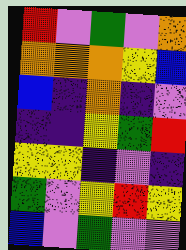[["red", "violet", "green", "violet", "orange"], ["orange", "orange", "orange", "yellow", "blue"], ["blue", "indigo", "orange", "indigo", "violet"], ["indigo", "indigo", "yellow", "green", "red"], ["yellow", "yellow", "indigo", "violet", "indigo"], ["green", "violet", "yellow", "red", "yellow"], ["blue", "violet", "green", "violet", "violet"]]